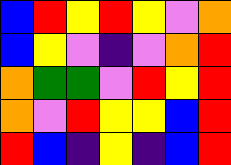[["blue", "red", "yellow", "red", "yellow", "violet", "orange"], ["blue", "yellow", "violet", "indigo", "violet", "orange", "red"], ["orange", "green", "green", "violet", "red", "yellow", "red"], ["orange", "violet", "red", "yellow", "yellow", "blue", "red"], ["red", "blue", "indigo", "yellow", "indigo", "blue", "red"]]